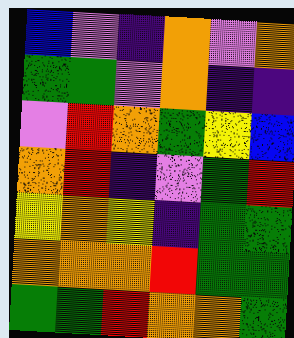[["blue", "violet", "indigo", "orange", "violet", "orange"], ["green", "green", "violet", "orange", "indigo", "indigo"], ["violet", "red", "orange", "green", "yellow", "blue"], ["orange", "red", "indigo", "violet", "green", "red"], ["yellow", "orange", "yellow", "indigo", "green", "green"], ["orange", "orange", "orange", "red", "green", "green"], ["green", "green", "red", "orange", "orange", "green"]]